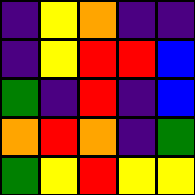[["indigo", "yellow", "orange", "indigo", "indigo"], ["indigo", "yellow", "red", "red", "blue"], ["green", "indigo", "red", "indigo", "blue"], ["orange", "red", "orange", "indigo", "green"], ["green", "yellow", "red", "yellow", "yellow"]]